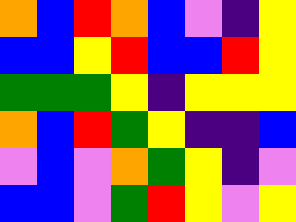[["orange", "blue", "red", "orange", "blue", "violet", "indigo", "yellow"], ["blue", "blue", "yellow", "red", "blue", "blue", "red", "yellow"], ["green", "green", "green", "yellow", "indigo", "yellow", "yellow", "yellow"], ["orange", "blue", "red", "green", "yellow", "indigo", "indigo", "blue"], ["violet", "blue", "violet", "orange", "green", "yellow", "indigo", "violet"], ["blue", "blue", "violet", "green", "red", "yellow", "violet", "yellow"]]